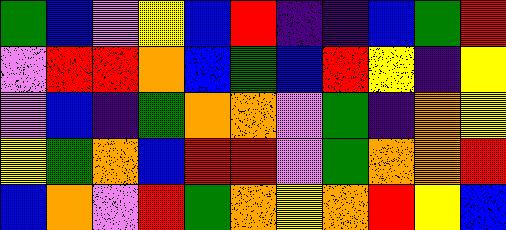[["green", "blue", "violet", "yellow", "blue", "red", "indigo", "indigo", "blue", "green", "red"], ["violet", "red", "red", "orange", "blue", "green", "blue", "red", "yellow", "indigo", "yellow"], ["violet", "blue", "indigo", "green", "orange", "orange", "violet", "green", "indigo", "orange", "yellow"], ["yellow", "green", "orange", "blue", "red", "red", "violet", "green", "orange", "orange", "red"], ["blue", "orange", "violet", "red", "green", "orange", "yellow", "orange", "red", "yellow", "blue"]]